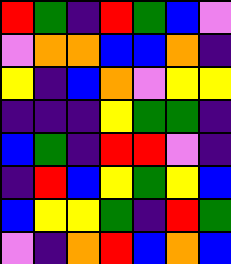[["red", "green", "indigo", "red", "green", "blue", "violet"], ["violet", "orange", "orange", "blue", "blue", "orange", "indigo"], ["yellow", "indigo", "blue", "orange", "violet", "yellow", "yellow"], ["indigo", "indigo", "indigo", "yellow", "green", "green", "indigo"], ["blue", "green", "indigo", "red", "red", "violet", "indigo"], ["indigo", "red", "blue", "yellow", "green", "yellow", "blue"], ["blue", "yellow", "yellow", "green", "indigo", "red", "green"], ["violet", "indigo", "orange", "red", "blue", "orange", "blue"]]